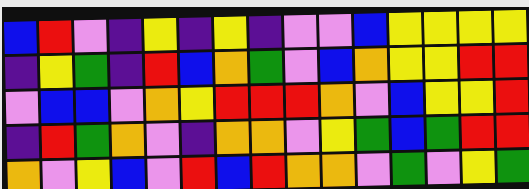[["blue", "red", "violet", "indigo", "yellow", "indigo", "yellow", "indigo", "violet", "violet", "blue", "yellow", "yellow", "yellow", "yellow"], ["indigo", "yellow", "green", "indigo", "red", "blue", "orange", "green", "violet", "blue", "orange", "yellow", "yellow", "red", "red"], ["violet", "blue", "blue", "violet", "orange", "yellow", "red", "red", "red", "orange", "violet", "blue", "yellow", "yellow", "red"], ["indigo", "red", "green", "orange", "violet", "indigo", "orange", "orange", "violet", "yellow", "green", "blue", "green", "red", "red"], ["orange", "violet", "yellow", "blue", "violet", "red", "blue", "red", "orange", "orange", "violet", "green", "violet", "yellow", "green"]]